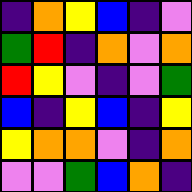[["indigo", "orange", "yellow", "blue", "indigo", "violet"], ["green", "red", "indigo", "orange", "violet", "orange"], ["red", "yellow", "violet", "indigo", "violet", "green"], ["blue", "indigo", "yellow", "blue", "indigo", "yellow"], ["yellow", "orange", "orange", "violet", "indigo", "orange"], ["violet", "violet", "green", "blue", "orange", "indigo"]]